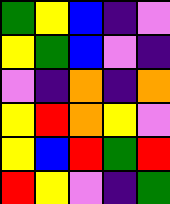[["green", "yellow", "blue", "indigo", "violet"], ["yellow", "green", "blue", "violet", "indigo"], ["violet", "indigo", "orange", "indigo", "orange"], ["yellow", "red", "orange", "yellow", "violet"], ["yellow", "blue", "red", "green", "red"], ["red", "yellow", "violet", "indigo", "green"]]